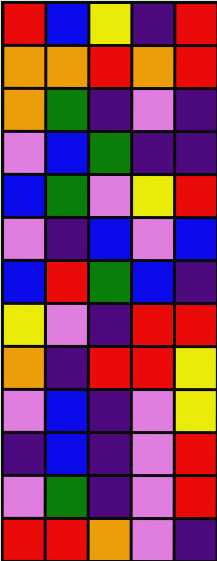[["red", "blue", "yellow", "indigo", "red"], ["orange", "orange", "red", "orange", "red"], ["orange", "green", "indigo", "violet", "indigo"], ["violet", "blue", "green", "indigo", "indigo"], ["blue", "green", "violet", "yellow", "red"], ["violet", "indigo", "blue", "violet", "blue"], ["blue", "red", "green", "blue", "indigo"], ["yellow", "violet", "indigo", "red", "red"], ["orange", "indigo", "red", "red", "yellow"], ["violet", "blue", "indigo", "violet", "yellow"], ["indigo", "blue", "indigo", "violet", "red"], ["violet", "green", "indigo", "violet", "red"], ["red", "red", "orange", "violet", "indigo"]]